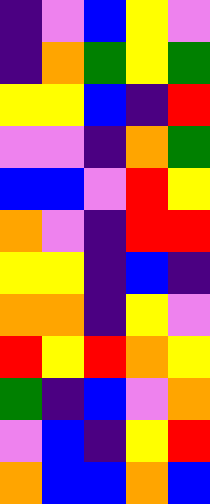[["indigo", "violet", "blue", "yellow", "violet"], ["indigo", "orange", "green", "yellow", "green"], ["yellow", "yellow", "blue", "indigo", "red"], ["violet", "violet", "indigo", "orange", "green"], ["blue", "blue", "violet", "red", "yellow"], ["orange", "violet", "indigo", "red", "red"], ["yellow", "yellow", "indigo", "blue", "indigo"], ["orange", "orange", "indigo", "yellow", "violet"], ["red", "yellow", "red", "orange", "yellow"], ["green", "indigo", "blue", "violet", "orange"], ["violet", "blue", "indigo", "yellow", "red"], ["orange", "blue", "blue", "orange", "blue"]]